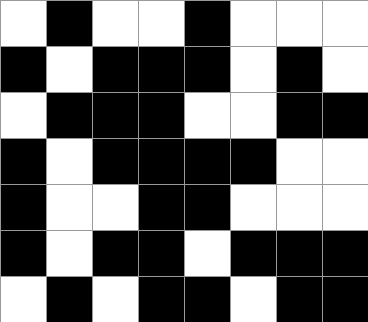[["white", "black", "white", "white", "black", "white", "white", "white"], ["black", "white", "black", "black", "black", "white", "black", "white"], ["white", "black", "black", "black", "white", "white", "black", "black"], ["black", "white", "black", "black", "black", "black", "white", "white"], ["black", "white", "white", "black", "black", "white", "white", "white"], ["black", "white", "black", "black", "white", "black", "black", "black"], ["white", "black", "white", "black", "black", "white", "black", "black"]]